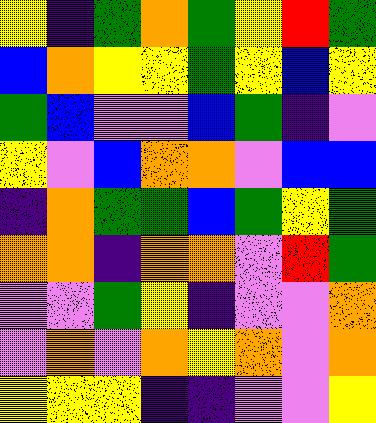[["yellow", "indigo", "green", "orange", "green", "yellow", "red", "green"], ["blue", "orange", "yellow", "yellow", "green", "yellow", "blue", "yellow"], ["green", "blue", "violet", "violet", "blue", "green", "indigo", "violet"], ["yellow", "violet", "blue", "orange", "orange", "violet", "blue", "blue"], ["indigo", "orange", "green", "green", "blue", "green", "yellow", "green"], ["orange", "orange", "indigo", "orange", "orange", "violet", "red", "green"], ["violet", "violet", "green", "yellow", "indigo", "violet", "violet", "orange"], ["violet", "orange", "violet", "orange", "yellow", "orange", "violet", "orange"], ["yellow", "yellow", "yellow", "indigo", "indigo", "violet", "violet", "yellow"]]